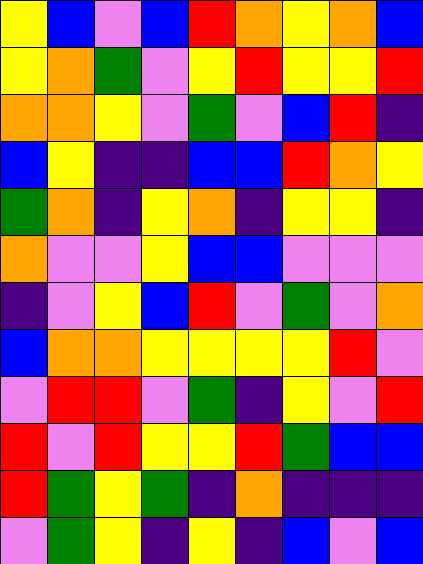[["yellow", "blue", "violet", "blue", "red", "orange", "yellow", "orange", "blue"], ["yellow", "orange", "green", "violet", "yellow", "red", "yellow", "yellow", "red"], ["orange", "orange", "yellow", "violet", "green", "violet", "blue", "red", "indigo"], ["blue", "yellow", "indigo", "indigo", "blue", "blue", "red", "orange", "yellow"], ["green", "orange", "indigo", "yellow", "orange", "indigo", "yellow", "yellow", "indigo"], ["orange", "violet", "violet", "yellow", "blue", "blue", "violet", "violet", "violet"], ["indigo", "violet", "yellow", "blue", "red", "violet", "green", "violet", "orange"], ["blue", "orange", "orange", "yellow", "yellow", "yellow", "yellow", "red", "violet"], ["violet", "red", "red", "violet", "green", "indigo", "yellow", "violet", "red"], ["red", "violet", "red", "yellow", "yellow", "red", "green", "blue", "blue"], ["red", "green", "yellow", "green", "indigo", "orange", "indigo", "indigo", "indigo"], ["violet", "green", "yellow", "indigo", "yellow", "indigo", "blue", "violet", "blue"]]